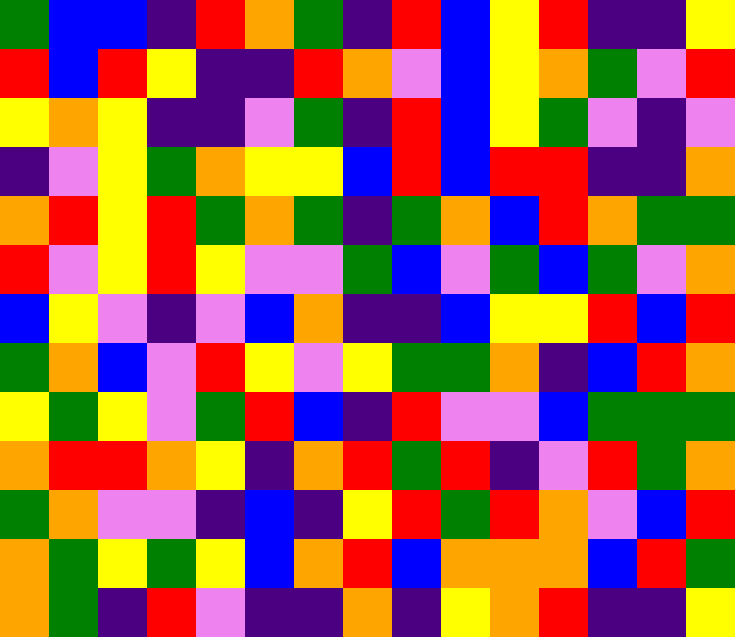[["green", "blue", "blue", "indigo", "red", "orange", "green", "indigo", "red", "blue", "yellow", "red", "indigo", "indigo", "yellow"], ["red", "blue", "red", "yellow", "indigo", "indigo", "red", "orange", "violet", "blue", "yellow", "orange", "green", "violet", "red"], ["yellow", "orange", "yellow", "indigo", "indigo", "violet", "green", "indigo", "red", "blue", "yellow", "green", "violet", "indigo", "violet"], ["indigo", "violet", "yellow", "green", "orange", "yellow", "yellow", "blue", "red", "blue", "red", "red", "indigo", "indigo", "orange"], ["orange", "red", "yellow", "red", "green", "orange", "green", "indigo", "green", "orange", "blue", "red", "orange", "green", "green"], ["red", "violet", "yellow", "red", "yellow", "violet", "violet", "green", "blue", "violet", "green", "blue", "green", "violet", "orange"], ["blue", "yellow", "violet", "indigo", "violet", "blue", "orange", "indigo", "indigo", "blue", "yellow", "yellow", "red", "blue", "red"], ["green", "orange", "blue", "violet", "red", "yellow", "violet", "yellow", "green", "green", "orange", "indigo", "blue", "red", "orange"], ["yellow", "green", "yellow", "violet", "green", "red", "blue", "indigo", "red", "violet", "violet", "blue", "green", "green", "green"], ["orange", "red", "red", "orange", "yellow", "indigo", "orange", "red", "green", "red", "indigo", "violet", "red", "green", "orange"], ["green", "orange", "violet", "violet", "indigo", "blue", "indigo", "yellow", "red", "green", "red", "orange", "violet", "blue", "red"], ["orange", "green", "yellow", "green", "yellow", "blue", "orange", "red", "blue", "orange", "orange", "orange", "blue", "red", "green"], ["orange", "green", "indigo", "red", "violet", "indigo", "indigo", "orange", "indigo", "yellow", "orange", "red", "indigo", "indigo", "yellow"]]